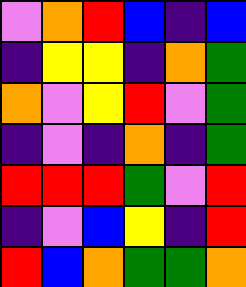[["violet", "orange", "red", "blue", "indigo", "blue"], ["indigo", "yellow", "yellow", "indigo", "orange", "green"], ["orange", "violet", "yellow", "red", "violet", "green"], ["indigo", "violet", "indigo", "orange", "indigo", "green"], ["red", "red", "red", "green", "violet", "red"], ["indigo", "violet", "blue", "yellow", "indigo", "red"], ["red", "blue", "orange", "green", "green", "orange"]]